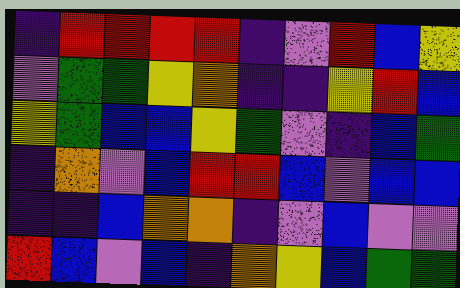[["indigo", "red", "red", "red", "red", "indigo", "violet", "red", "blue", "yellow"], ["violet", "green", "green", "yellow", "orange", "indigo", "indigo", "yellow", "red", "blue"], ["yellow", "green", "blue", "blue", "yellow", "green", "violet", "indigo", "blue", "green"], ["indigo", "orange", "violet", "blue", "red", "red", "blue", "violet", "blue", "blue"], ["indigo", "indigo", "blue", "orange", "orange", "indigo", "violet", "blue", "violet", "violet"], ["red", "blue", "violet", "blue", "indigo", "orange", "yellow", "blue", "green", "green"]]